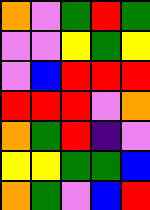[["orange", "violet", "green", "red", "green"], ["violet", "violet", "yellow", "green", "yellow"], ["violet", "blue", "red", "red", "red"], ["red", "red", "red", "violet", "orange"], ["orange", "green", "red", "indigo", "violet"], ["yellow", "yellow", "green", "green", "blue"], ["orange", "green", "violet", "blue", "red"]]